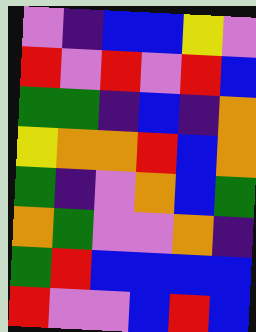[["violet", "indigo", "blue", "blue", "yellow", "violet"], ["red", "violet", "red", "violet", "red", "blue"], ["green", "green", "indigo", "blue", "indigo", "orange"], ["yellow", "orange", "orange", "red", "blue", "orange"], ["green", "indigo", "violet", "orange", "blue", "green"], ["orange", "green", "violet", "violet", "orange", "indigo"], ["green", "red", "blue", "blue", "blue", "blue"], ["red", "violet", "violet", "blue", "red", "blue"]]